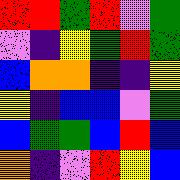[["red", "red", "green", "red", "violet", "green"], ["violet", "indigo", "yellow", "green", "red", "green"], ["blue", "orange", "orange", "indigo", "indigo", "yellow"], ["yellow", "indigo", "blue", "blue", "violet", "green"], ["blue", "green", "green", "blue", "red", "blue"], ["orange", "indigo", "violet", "red", "yellow", "blue"]]